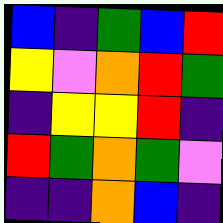[["blue", "indigo", "green", "blue", "red"], ["yellow", "violet", "orange", "red", "green"], ["indigo", "yellow", "yellow", "red", "indigo"], ["red", "green", "orange", "green", "violet"], ["indigo", "indigo", "orange", "blue", "indigo"]]